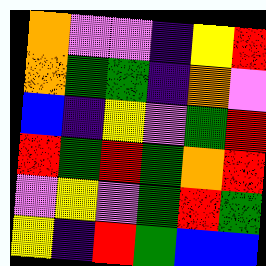[["orange", "violet", "violet", "indigo", "yellow", "red"], ["orange", "green", "green", "indigo", "orange", "violet"], ["blue", "indigo", "yellow", "violet", "green", "red"], ["red", "green", "red", "green", "orange", "red"], ["violet", "yellow", "violet", "green", "red", "green"], ["yellow", "indigo", "red", "green", "blue", "blue"]]